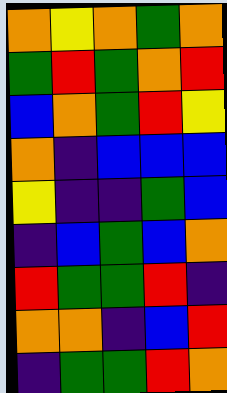[["orange", "yellow", "orange", "green", "orange"], ["green", "red", "green", "orange", "red"], ["blue", "orange", "green", "red", "yellow"], ["orange", "indigo", "blue", "blue", "blue"], ["yellow", "indigo", "indigo", "green", "blue"], ["indigo", "blue", "green", "blue", "orange"], ["red", "green", "green", "red", "indigo"], ["orange", "orange", "indigo", "blue", "red"], ["indigo", "green", "green", "red", "orange"]]